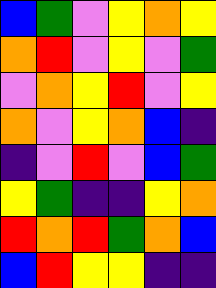[["blue", "green", "violet", "yellow", "orange", "yellow"], ["orange", "red", "violet", "yellow", "violet", "green"], ["violet", "orange", "yellow", "red", "violet", "yellow"], ["orange", "violet", "yellow", "orange", "blue", "indigo"], ["indigo", "violet", "red", "violet", "blue", "green"], ["yellow", "green", "indigo", "indigo", "yellow", "orange"], ["red", "orange", "red", "green", "orange", "blue"], ["blue", "red", "yellow", "yellow", "indigo", "indigo"]]